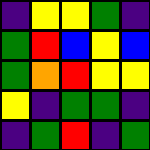[["indigo", "yellow", "yellow", "green", "indigo"], ["green", "red", "blue", "yellow", "blue"], ["green", "orange", "red", "yellow", "yellow"], ["yellow", "indigo", "green", "green", "indigo"], ["indigo", "green", "red", "indigo", "green"]]